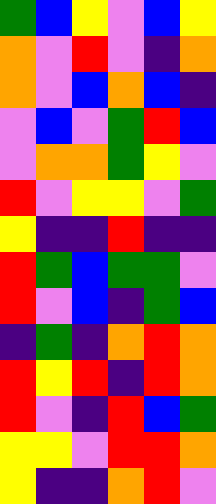[["green", "blue", "yellow", "violet", "blue", "yellow"], ["orange", "violet", "red", "violet", "indigo", "orange"], ["orange", "violet", "blue", "orange", "blue", "indigo"], ["violet", "blue", "violet", "green", "red", "blue"], ["violet", "orange", "orange", "green", "yellow", "violet"], ["red", "violet", "yellow", "yellow", "violet", "green"], ["yellow", "indigo", "indigo", "red", "indigo", "indigo"], ["red", "green", "blue", "green", "green", "violet"], ["red", "violet", "blue", "indigo", "green", "blue"], ["indigo", "green", "indigo", "orange", "red", "orange"], ["red", "yellow", "red", "indigo", "red", "orange"], ["red", "violet", "indigo", "red", "blue", "green"], ["yellow", "yellow", "violet", "red", "red", "orange"], ["yellow", "indigo", "indigo", "orange", "red", "violet"]]